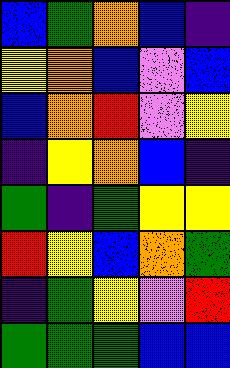[["blue", "green", "orange", "blue", "indigo"], ["yellow", "orange", "blue", "violet", "blue"], ["blue", "orange", "red", "violet", "yellow"], ["indigo", "yellow", "orange", "blue", "indigo"], ["green", "indigo", "green", "yellow", "yellow"], ["red", "yellow", "blue", "orange", "green"], ["indigo", "green", "yellow", "violet", "red"], ["green", "green", "green", "blue", "blue"]]